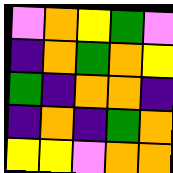[["violet", "orange", "yellow", "green", "violet"], ["indigo", "orange", "green", "orange", "yellow"], ["green", "indigo", "orange", "orange", "indigo"], ["indigo", "orange", "indigo", "green", "orange"], ["yellow", "yellow", "violet", "orange", "orange"]]